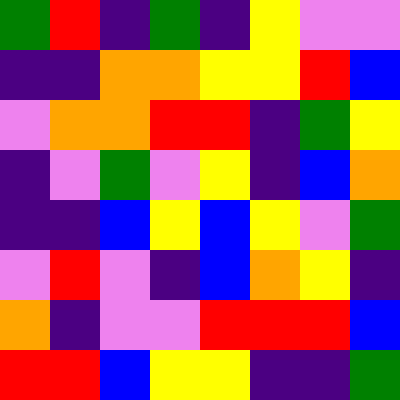[["green", "red", "indigo", "green", "indigo", "yellow", "violet", "violet"], ["indigo", "indigo", "orange", "orange", "yellow", "yellow", "red", "blue"], ["violet", "orange", "orange", "red", "red", "indigo", "green", "yellow"], ["indigo", "violet", "green", "violet", "yellow", "indigo", "blue", "orange"], ["indigo", "indigo", "blue", "yellow", "blue", "yellow", "violet", "green"], ["violet", "red", "violet", "indigo", "blue", "orange", "yellow", "indigo"], ["orange", "indigo", "violet", "violet", "red", "red", "red", "blue"], ["red", "red", "blue", "yellow", "yellow", "indigo", "indigo", "green"]]